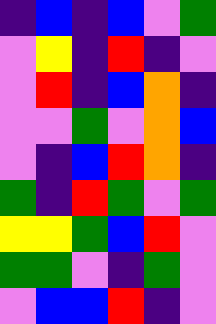[["indigo", "blue", "indigo", "blue", "violet", "green"], ["violet", "yellow", "indigo", "red", "indigo", "violet"], ["violet", "red", "indigo", "blue", "orange", "indigo"], ["violet", "violet", "green", "violet", "orange", "blue"], ["violet", "indigo", "blue", "red", "orange", "indigo"], ["green", "indigo", "red", "green", "violet", "green"], ["yellow", "yellow", "green", "blue", "red", "violet"], ["green", "green", "violet", "indigo", "green", "violet"], ["violet", "blue", "blue", "red", "indigo", "violet"]]